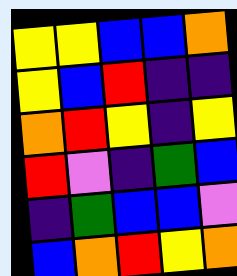[["yellow", "yellow", "blue", "blue", "orange"], ["yellow", "blue", "red", "indigo", "indigo"], ["orange", "red", "yellow", "indigo", "yellow"], ["red", "violet", "indigo", "green", "blue"], ["indigo", "green", "blue", "blue", "violet"], ["blue", "orange", "red", "yellow", "orange"]]